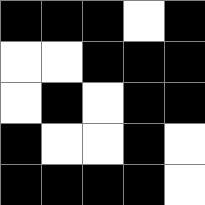[["black", "black", "black", "white", "black"], ["white", "white", "black", "black", "black"], ["white", "black", "white", "black", "black"], ["black", "white", "white", "black", "white"], ["black", "black", "black", "black", "white"]]